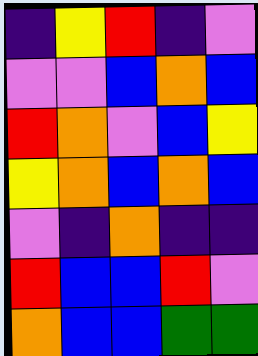[["indigo", "yellow", "red", "indigo", "violet"], ["violet", "violet", "blue", "orange", "blue"], ["red", "orange", "violet", "blue", "yellow"], ["yellow", "orange", "blue", "orange", "blue"], ["violet", "indigo", "orange", "indigo", "indigo"], ["red", "blue", "blue", "red", "violet"], ["orange", "blue", "blue", "green", "green"]]